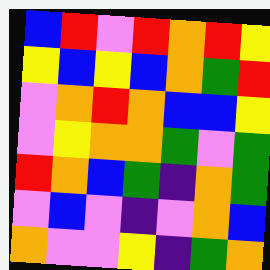[["blue", "red", "violet", "red", "orange", "red", "yellow"], ["yellow", "blue", "yellow", "blue", "orange", "green", "red"], ["violet", "orange", "red", "orange", "blue", "blue", "yellow"], ["violet", "yellow", "orange", "orange", "green", "violet", "green"], ["red", "orange", "blue", "green", "indigo", "orange", "green"], ["violet", "blue", "violet", "indigo", "violet", "orange", "blue"], ["orange", "violet", "violet", "yellow", "indigo", "green", "orange"]]